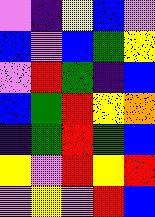[["violet", "indigo", "yellow", "blue", "violet"], ["blue", "violet", "blue", "green", "yellow"], ["violet", "red", "green", "indigo", "blue"], ["blue", "green", "red", "yellow", "orange"], ["indigo", "green", "red", "green", "blue"], ["yellow", "violet", "red", "yellow", "red"], ["violet", "yellow", "violet", "red", "blue"]]